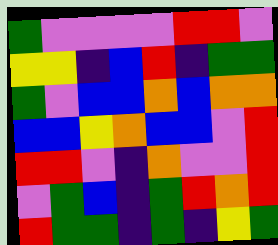[["green", "violet", "violet", "violet", "violet", "red", "red", "violet"], ["yellow", "yellow", "indigo", "blue", "red", "indigo", "green", "green"], ["green", "violet", "blue", "blue", "orange", "blue", "orange", "orange"], ["blue", "blue", "yellow", "orange", "blue", "blue", "violet", "red"], ["red", "red", "violet", "indigo", "orange", "violet", "violet", "red"], ["violet", "green", "blue", "indigo", "green", "red", "orange", "red"], ["red", "green", "green", "indigo", "green", "indigo", "yellow", "green"]]